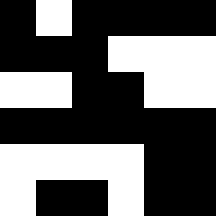[["black", "white", "black", "black", "black", "black"], ["black", "black", "black", "white", "white", "white"], ["white", "white", "black", "black", "white", "white"], ["black", "black", "black", "black", "black", "black"], ["white", "white", "white", "white", "black", "black"], ["white", "black", "black", "white", "black", "black"]]